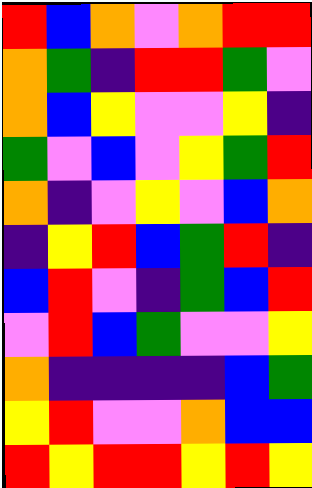[["red", "blue", "orange", "violet", "orange", "red", "red"], ["orange", "green", "indigo", "red", "red", "green", "violet"], ["orange", "blue", "yellow", "violet", "violet", "yellow", "indigo"], ["green", "violet", "blue", "violet", "yellow", "green", "red"], ["orange", "indigo", "violet", "yellow", "violet", "blue", "orange"], ["indigo", "yellow", "red", "blue", "green", "red", "indigo"], ["blue", "red", "violet", "indigo", "green", "blue", "red"], ["violet", "red", "blue", "green", "violet", "violet", "yellow"], ["orange", "indigo", "indigo", "indigo", "indigo", "blue", "green"], ["yellow", "red", "violet", "violet", "orange", "blue", "blue"], ["red", "yellow", "red", "red", "yellow", "red", "yellow"]]